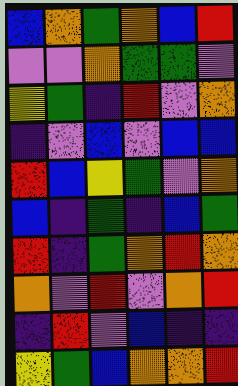[["blue", "orange", "green", "orange", "blue", "red"], ["violet", "violet", "orange", "green", "green", "violet"], ["yellow", "green", "indigo", "red", "violet", "orange"], ["indigo", "violet", "blue", "violet", "blue", "blue"], ["red", "blue", "yellow", "green", "violet", "orange"], ["blue", "indigo", "green", "indigo", "blue", "green"], ["red", "indigo", "green", "orange", "red", "orange"], ["orange", "violet", "red", "violet", "orange", "red"], ["indigo", "red", "violet", "blue", "indigo", "indigo"], ["yellow", "green", "blue", "orange", "orange", "red"]]